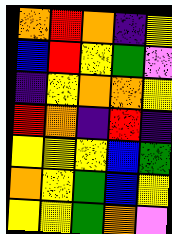[["orange", "red", "orange", "indigo", "yellow"], ["blue", "red", "yellow", "green", "violet"], ["indigo", "yellow", "orange", "orange", "yellow"], ["red", "orange", "indigo", "red", "indigo"], ["yellow", "yellow", "yellow", "blue", "green"], ["orange", "yellow", "green", "blue", "yellow"], ["yellow", "yellow", "green", "orange", "violet"]]